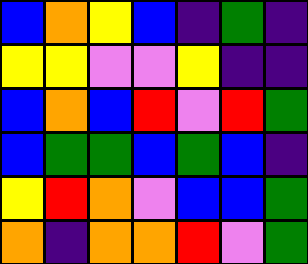[["blue", "orange", "yellow", "blue", "indigo", "green", "indigo"], ["yellow", "yellow", "violet", "violet", "yellow", "indigo", "indigo"], ["blue", "orange", "blue", "red", "violet", "red", "green"], ["blue", "green", "green", "blue", "green", "blue", "indigo"], ["yellow", "red", "orange", "violet", "blue", "blue", "green"], ["orange", "indigo", "orange", "orange", "red", "violet", "green"]]